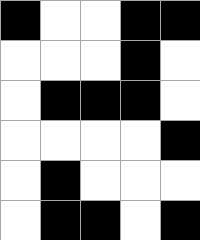[["black", "white", "white", "black", "black"], ["white", "white", "white", "black", "white"], ["white", "black", "black", "black", "white"], ["white", "white", "white", "white", "black"], ["white", "black", "white", "white", "white"], ["white", "black", "black", "white", "black"]]